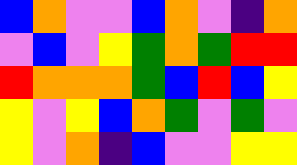[["blue", "orange", "violet", "violet", "blue", "orange", "violet", "indigo", "orange"], ["violet", "blue", "violet", "yellow", "green", "orange", "green", "red", "red"], ["red", "orange", "orange", "orange", "green", "blue", "red", "blue", "yellow"], ["yellow", "violet", "yellow", "blue", "orange", "green", "violet", "green", "violet"], ["yellow", "violet", "orange", "indigo", "blue", "violet", "violet", "yellow", "yellow"]]